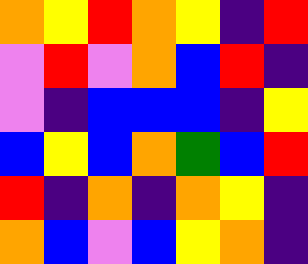[["orange", "yellow", "red", "orange", "yellow", "indigo", "red"], ["violet", "red", "violet", "orange", "blue", "red", "indigo"], ["violet", "indigo", "blue", "blue", "blue", "indigo", "yellow"], ["blue", "yellow", "blue", "orange", "green", "blue", "red"], ["red", "indigo", "orange", "indigo", "orange", "yellow", "indigo"], ["orange", "blue", "violet", "blue", "yellow", "orange", "indigo"]]